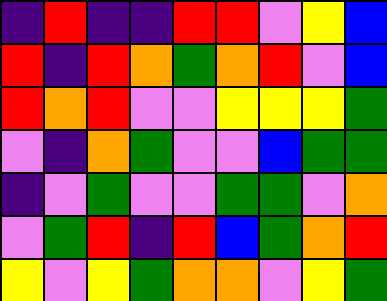[["indigo", "red", "indigo", "indigo", "red", "red", "violet", "yellow", "blue"], ["red", "indigo", "red", "orange", "green", "orange", "red", "violet", "blue"], ["red", "orange", "red", "violet", "violet", "yellow", "yellow", "yellow", "green"], ["violet", "indigo", "orange", "green", "violet", "violet", "blue", "green", "green"], ["indigo", "violet", "green", "violet", "violet", "green", "green", "violet", "orange"], ["violet", "green", "red", "indigo", "red", "blue", "green", "orange", "red"], ["yellow", "violet", "yellow", "green", "orange", "orange", "violet", "yellow", "green"]]